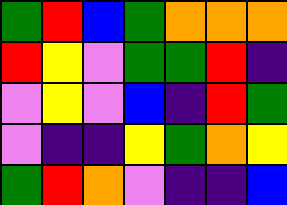[["green", "red", "blue", "green", "orange", "orange", "orange"], ["red", "yellow", "violet", "green", "green", "red", "indigo"], ["violet", "yellow", "violet", "blue", "indigo", "red", "green"], ["violet", "indigo", "indigo", "yellow", "green", "orange", "yellow"], ["green", "red", "orange", "violet", "indigo", "indigo", "blue"]]